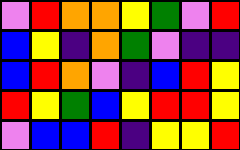[["violet", "red", "orange", "orange", "yellow", "green", "violet", "red"], ["blue", "yellow", "indigo", "orange", "green", "violet", "indigo", "indigo"], ["blue", "red", "orange", "violet", "indigo", "blue", "red", "yellow"], ["red", "yellow", "green", "blue", "yellow", "red", "red", "yellow"], ["violet", "blue", "blue", "red", "indigo", "yellow", "yellow", "red"]]